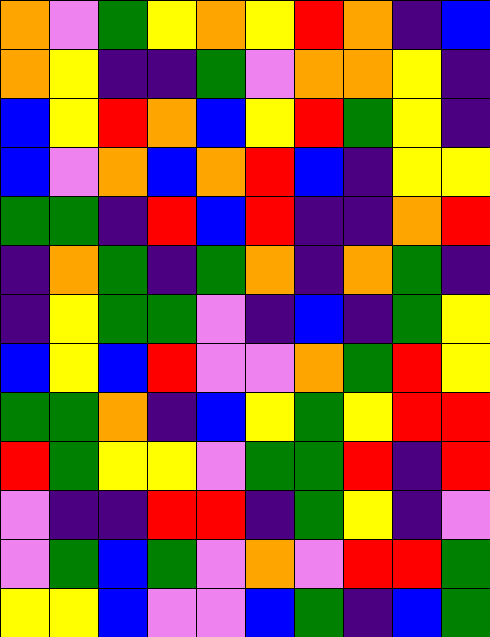[["orange", "violet", "green", "yellow", "orange", "yellow", "red", "orange", "indigo", "blue"], ["orange", "yellow", "indigo", "indigo", "green", "violet", "orange", "orange", "yellow", "indigo"], ["blue", "yellow", "red", "orange", "blue", "yellow", "red", "green", "yellow", "indigo"], ["blue", "violet", "orange", "blue", "orange", "red", "blue", "indigo", "yellow", "yellow"], ["green", "green", "indigo", "red", "blue", "red", "indigo", "indigo", "orange", "red"], ["indigo", "orange", "green", "indigo", "green", "orange", "indigo", "orange", "green", "indigo"], ["indigo", "yellow", "green", "green", "violet", "indigo", "blue", "indigo", "green", "yellow"], ["blue", "yellow", "blue", "red", "violet", "violet", "orange", "green", "red", "yellow"], ["green", "green", "orange", "indigo", "blue", "yellow", "green", "yellow", "red", "red"], ["red", "green", "yellow", "yellow", "violet", "green", "green", "red", "indigo", "red"], ["violet", "indigo", "indigo", "red", "red", "indigo", "green", "yellow", "indigo", "violet"], ["violet", "green", "blue", "green", "violet", "orange", "violet", "red", "red", "green"], ["yellow", "yellow", "blue", "violet", "violet", "blue", "green", "indigo", "blue", "green"]]